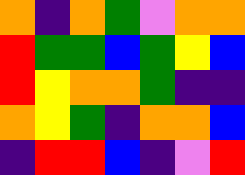[["orange", "indigo", "orange", "green", "violet", "orange", "orange"], ["red", "green", "green", "blue", "green", "yellow", "blue"], ["red", "yellow", "orange", "orange", "green", "indigo", "indigo"], ["orange", "yellow", "green", "indigo", "orange", "orange", "blue"], ["indigo", "red", "red", "blue", "indigo", "violet", "red"]]